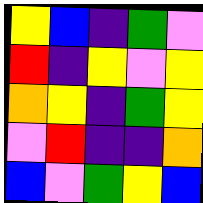[["yellow", "blue", "indigo", "green", "violet"], ["red", "indigo", "yellow", "violet", "yellow"], ["orange", "yellow", "indigo", "green", "yellow"], ["violet", "red", "indigo", "indigo", "orange"], ["blue", "violet", "green", "yellow", "blue"]]